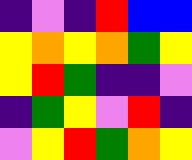[["indigo", "violet", "indigo", "red", "blue", "blue"], ["yellow", "orange", "yellow", "orange", "green", "yellow"], ["yellow", "red", "green", "indigo", "indigo", "violet"], ["indigo", "green", "yellow", "violet", "red", "indigo"], ["violet", "yellow", "red", "green", "orange", "yellow"]]